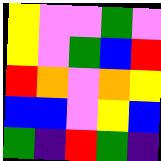[["yellow", "violet", "violet", "green", "violet"], ["yellow", "violet", "green", "blue", "red"], ["red", "orange", "violet", "orange", "yellow"], ["blue", "blue", "violet", "yellow", "blue"], ["green", "indigo", "red", "green", "indigo"]]